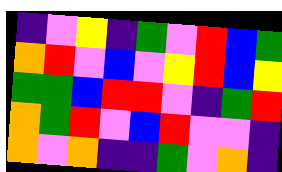[["indigo", "violet", "yellow", "indigo", "green", "violet", "red", "blue", "green"], ["orange", "red", "violet", "blue", "violet", "yellow", "red", "blue", "yellow"], ["green", "green", "blue", "red", "red", "violet", "indigo", "green", "red"], ["orange", "green", "red", "violet", "blue", "red", "violet", "violet", "indigo"], ["orange", "violet", "orange", "indigo", "indigo", "green", "violet", "orange", "indigo"]]